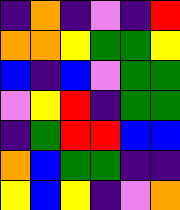[["indigo", "orange", "indigo", "violet", "indigo", "red"], ["orange", "orange", "yellow", "green", "green", "yellow"], ["blue", "indigo", "blue", "violet", "green", "green"], ["violet", "yellow", "red", "indigo", "green", "green"], ["indigo", "green", "red", "red", "blue", "blue"], ["orange", "blue", "green", "green", "indigo", "indigo"], ["yellow", "blue", "yellow", "indigo", "violet", "orange"]]